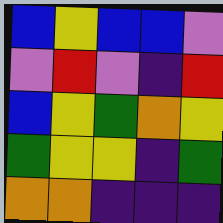[["blue", "yellow", "blue", "blue", "violet"], ["violet", "red", "violet", "indigo", "red"], ["blue", "yellow", "green", "orange", "yellow"], ["green", "yellow", "yellow", "indigo", "green"], ["orange", "orange", "indigo", "indigo", "indigo"]]